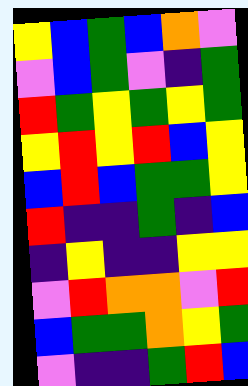[["yellow", "blue", "green", "blue", "orange", "violet"], ["violet", "blue", "green", "violet", "indigo", "green"], ["red", "green", "yellow", "green", "yellow", "green"], ["yellow", "red", "yellow", "red", "blue", "yellow"], ["blue", "red", "blue", "green", "green", "yellow"], ["red", "indigo", "indigo", "green", "indigo", "blue"], ["indigo", "yellow", "indigo", "indigo", "yellow", "yellow"], ["violet", "red", "orange", "orange", "violet", "red"], ["blue", "green", "green", "orange", "yellow", "green"], ["violet", "indigo", "indigo", "green", "red", "blue"]]